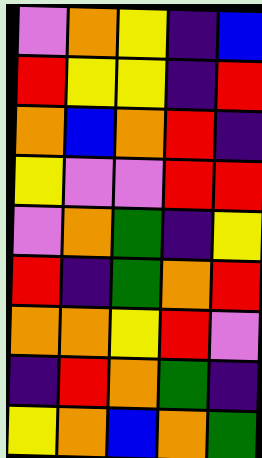[["violet", "orange", "yellow", "indigo", "blue"], ["red", "yellow", "yellow", "indigo", "red"], ["orange", "blue", "orange", "red", "indigo"], ["yellow", "violet", "violet", "red", "red"], ["violet", "orange", "green", "indigo", "yellow"], ["red", "indigo", "green", "orange", "red"], ["orange", "orange", "yellow", "red", "violet"], ["indigo", "red", "orange", "green", "indigo"], ["yellow", "orange", "blue", "orange", "green"]]